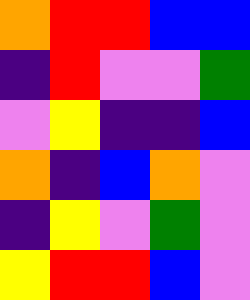[["orange", "red", "red", "blue", "blue"], ["indigo", "red", "violet", "violet", "green"], ["violet", "yellow", "indigo", "indigo", "blue"], ["orange", "indigo", "blue", "orange", "violet"], ["indigo", "yellow", "violet", "green", "violet"], ["yellow", "red", "red", "blue", "violet"]]